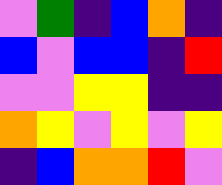[["violet", "green", "indigo", "blue", "orange", "indigo"], ["blue", "violet", "blue", "blue", "indigo", "red"], ["violet", "violet", "yellow", "yellow", "indigo", "indigo"], ["orange", "yellow", "violet", "yellow", "violet", "yellow"], ["indigo", "blue", "orange", "orange", "red", "violet"]]